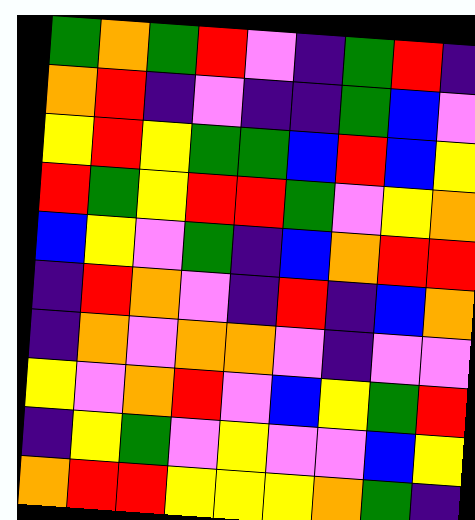[["green", "orange", "green", "red", "violet", "indigo", "green", "red", "indigo"], ["orange", "red", "indigo", "violet", "indigo", "indigo", "green", "blue", "violet"], ["yellow", "red", "yellow", "green", "green", "blue", "red", "blue", "yellow"], ["red", "green", "yellow", "red", "red", "green", "violet", "yellow", "orange"], ["blue", "yellow", "violet", "green", "indigo", "blue", "orange", "red", "red"], ["indigo", "red", "orange", "violet", "indigo", "red", "indigo", "blue", "orange"], ["indigo", "orange", "violet", "orange", "orange", "violet", "indigo", "violet", "violet"], ["yellow", "violet", "orange", "red", "violet", "blue", "yellow", "green", "red"], ["indigo", "yellow", "green", "violet", "yellow", "violet", "violet", "blue", "yellow"], ["orange", "red", "red", "yellow", "yellow", "yellow", "orange", "green", "indigo"]]